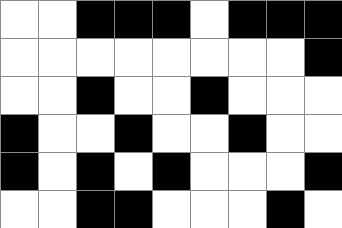[["white", "white", "black", "black", "black", "white", "black", "black", "black"], ["white", "white", "white", "white", "white", "white", "white", "white", "black"], ["white", "white", "black", "white", "white", "black", "white", "white", "white"], ["black", "white", "white", "black", "white", "white", "black", "white", "white"], ["black", "white", "black", "white", "black", "white", "white", "white", "black"], ["white", "white", "black", "black", "white", "white", "white", "black", "white"]]